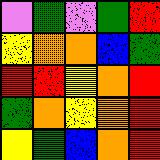[["violet", "green", "violet", "green", "red"], ["yellow", "orange", "orange", "blue", "green"], ["red", "red", "yellow", "orange", "red"], ["green", "orange", "yellow", "orange", "red"], ["yellow", "green", "blue", "orange", "red"]]